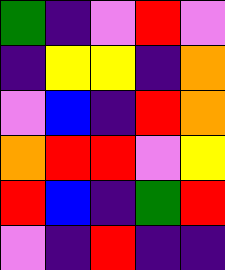[["green", "indigo", "violet", "red", "violet"], ["indigo", "yellow", "yellow", "indigo", "orange"], ["violet", "blue", "indigo", "red", "orange"], ["orange", "red", "red", "violet", "yellow"], ["red", "blue", "indigo", "green", "red"], ["violet", "indigo", "red", "indigo", "indigo"]]